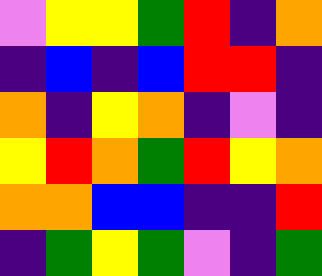[["violet", "yellow", "yellow", "green", "red", "indigo", "orange"], ["indigo", "blue", "indigo", "blue", "red", "red", "indigo"], ["orange", "indigo", "yellow", "orange", "indigo", "violet", "indigo"], ["yellow", "red", "orange", "green", "red", "yellow", "orange"], ["orange", "orange", "blue", "blue", "indigo", "indigo", "red"], ["indigo", "green", "yellow", "green", "violet", "indigo", "green"]]